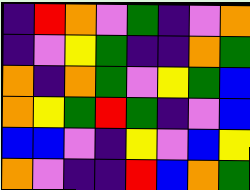[["indigo", "red", "orange", "violet", "green", "indigo", "violet", "orange"], ["indigo", "violet", "yellow", "green", "indigo", "indigo", "orange", "green"], ["orange", "indigo", "orange", "green", "violet", "yellow", "green", "blue"], ["orange", "yellow", "green", "red", "green", "indigo", "violet", "blue"], ["blue", "blue", "violet", "indigo", "yellow", "violet", "blue", "yellow"], ["orange", "violet", "indigo", "indigo", "red", "blue", "orange", "green"]]